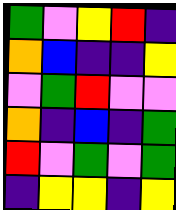[["green", "violet", "yellow", "red", "indigo"], ["orange", "blue", "indigo", "indigo", "yellow"], ["violet", "green", "red", "violet", "violet"], ["orange", "indigo", "blue", "indigo", "green"], ["red", "violet", "green", "violet", "green"], ["indigo", "yellow", "yellow", "indigo", "yellow"]]